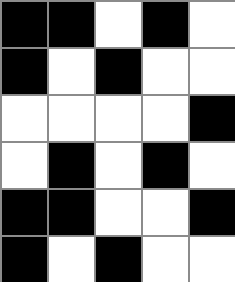[["black", "black", "white", "black", "white"], ["black", "white", "black", "white", "white"], ["white", "white", "white", "white", "black"], ["white", "black", "white", "black", "white"], ["black", "black", "white", "white", "black"], ["black", "white", "black", "white", "white"]]